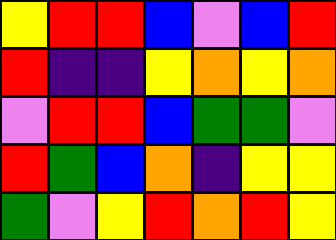[["yellow", "red", "red", "blue", "violet", "blue", "red"], ["red", "indigo", "indigo", "yellow", "orange", "yellow", "orange"], ["violet", "red", "red", "blue", "green", "green", "violet"], ["red", "green", "blue", "orange", "indigo", "yellow", "yellow"], ["green", "violet", "yellow", "red", "orange", "red", "yellow"]]